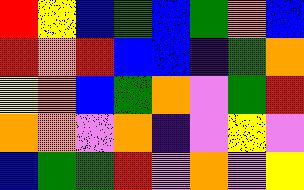[["red", "yellow", "blue", "green", "blue", "green", "orange", "blue"], ["red", "orange", "red", "blue", "blue", "indigo", "green", "orange"], ["yellow", "orange", "blue", "green", "orange", "violet", "green", "red"], ["orange", "orange", "violet", "orange", "indigo", "violet", "yellow", "violet"], ["blue", "green", "green", "red", "violet", "orange", "violet", "yellow"]]